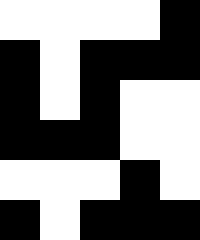[["white", "white", "white", "white", "black"], ["black", "white", "black", "black", "black"], ["black", "white", "black", "white", "white"], ["black", "black", "black", "white", "white"], ["white", "white", "white", "black", "white"], ["black", "white", "black", "black", "black"]]